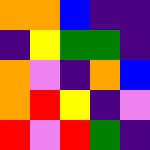[["orange", "orange", "blue", "indigo", "indigo"], ["indigo", "yellow", "green", "green", "indigo"], ["orange", "violet", "indigo", "orange", "blue"], ["orange", "red", "yellow", "indigo", "violet"], ["red", "violet", "red", "green", "indigo"]]